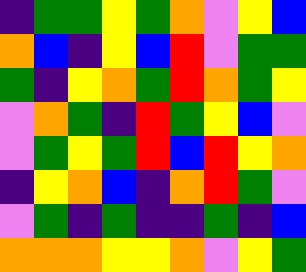[["indigo", "green", "green", "yellow", "green", "orange", "violet", "yellow", "blue"], ["orange", "blue", "indigo", "yellow", "blue", "red", "violet", "green", "green"], ["green", "indigo", "yellow", "orange", "green", "red", "orange", "green", "yellow"], ["violet", "orange", "green", "indigo", "red", "green", "yellow", "blue", "violet"], ["violet", "green", "yellow", "green", "red", "blue", "red", "yellow", "orange"], ["indigo", "yellow", "orange", "blue", "indigo", "orange", "red", "green", "violet"], ["violet", "green", "indigo", "green", "indigo", "indigo", "green", "indigo", "blue"], ["orange", "orange", "orange", "yellow", "yellow", "orange", "violet", "yellow", "green"]]